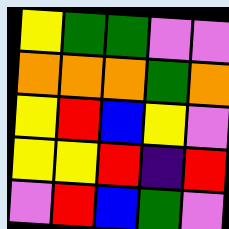[["yellow", "green", "green", "violet", "violet"], ["orange", "orange", "orange", "green", "orange"], ["yellow", "red", "blue", "yellow", "violet"], ["yellow", "yellow", "red", "indigo", "red"], ["violet", "red", "blue", "green", "violet"]]